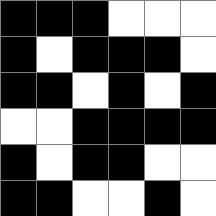[["black", "black", "black", "white", "white", "white"], ["black", "white", "black", "black", "black", "white"], ["black", "black", "white", "black", "white", "black"], ["white", "white", "black", "black", "black", "black"], ["black", "white", "black", "black", "white", "white"], ["black", "black", "white", "white", "black", "white"]]